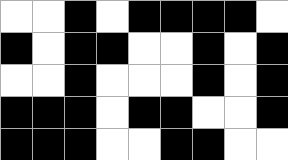[["white", "white", "black", "white", "black", "black", "black", "black", "white"], ["black", "white", "black", "black", "white", "white", "black", "white", "black"], ["white", "white", "black", "white", "white", "white", "black", "white", "black"], ["black", "black", "black", "white", "black", "black", "white", "white", "black"], ["black", "black", "black", "white", "white", "black", "black", "white", "white"]]